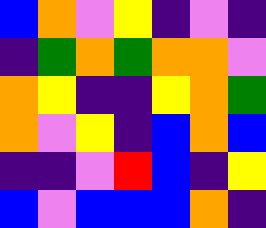[["blue", "orange", "violet", "yellow", "indigo", "violet", "indigo"], ["indigo", "green", "orange", "green", "orange", "orange", "violet"], ["orange", "yellow", "indigo", "indigo", "yellow", "orange", "green"], ["orange", "violet", "yellow", "indigo", "blue", "orange", "blue"], ["indigo", "indigo", "violet", "red", "blue", "indigo", "yellow"], ["blue", "violet", "blue", "blue", "blue", "orange", "indigo"]]